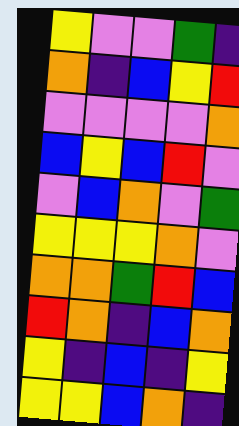[["yellow", "violet", "violet", "green", "indigo"], ["orange", "indigo", "blue", "yellow", "red"], ["violet", "violet", "violet", "violet", "orange"], ["blue", "yellow", "blue", "red", "violet"], ["violet", "blue", "orange", "violet", "green"], ["yellow", "yellow", "yellow", "orange", "violet"], ["orange", "orange", "green", "red", "blue"], ["red", "orange", "indigo", "blue", "orange"], ["yellow", "indigo", "blue", "indigo", "yellow"], ["yellow", "yellow", "blue", "orange", "indigo"]]